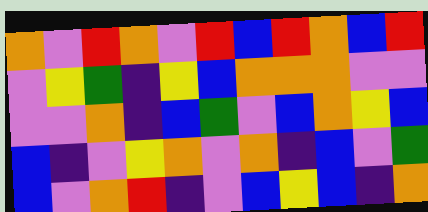[["orange", "violet", "red", "orange", "violet", "red", "blue", "red", "orange", "blue", "red"], ["violet", "yellow", "green", "indigo", "yellow", "blue", "orange", "orange", "orange", "violet", "violet"], ["violet", "violet", "orange", "indigo", "blue", "green", "violet", "blue", "orange", "yellow", "blue"], ["blue", "indigo", "violet", "yellow", "orange", "violet", "orange", "indigo", "blue", "violet", "green"], ["blue", "violet", "orange", "red", "indigo", "violet", "blue", "yellow", "blue", "indigo", "orange"]]